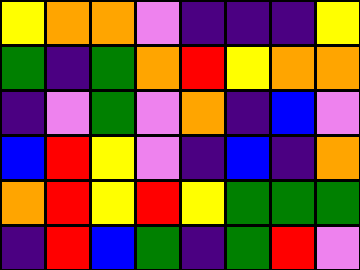[["yellow", "orange", "orange", "violet", "indigo", "indigo", "indigo", "yellow"], ["green", "indigo", "green", "orange", "red", "yellow", "orange", "orange"], ["indigo", "violet", "green", "violet", "orange", "indigo", "blue", "violet"], ["blue", "red", "yellow", "violet", "indigo", "blue", "indigo", "orange"], ["orange", "red", "yellow", "red", "yellow", "green", "green", "green"], ["indigo", "red", "blue", "green", "indigo", "green", "red", "violet"]]